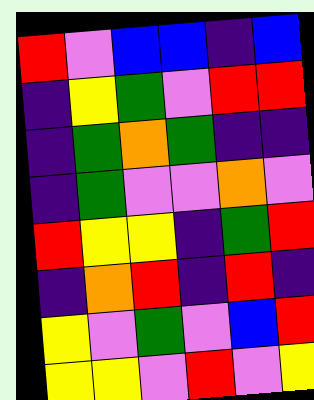[["red", "violet", "blue", "blue", "indigo", "blue"], ["indigo", "yellow", "green", "violet", "red", "red"], ["indigo", "green", "orange", "green", "indigo", "indigo"], ["indigo", "green", "violet", "violet", "orange", "violet"], ["red", "yellow", "yellow", "indigo", "green", "red"], ["indigo", "orange", "red", "indigo", "red", "indigo"], ["yellow", "violet", "green", "violet", "blue", "red"], ["yellow", "yellow", "violet", "red", "violet", "yellow"]]